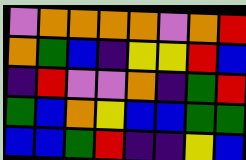[["violet", "orange", "orange", "orange", "orange", "violet", "orange", "red"], ["orange", "green", "blue", "indigo", "yellow", "yellow", "red", "blue"], ["indigo", "red", "violet", "violet", "orange", "indigo", "green", "red"], ["green", "blue", "orange", "yellow", "blue", "blue", "green", "green"], ["blue", "blue", "green", "red", "indigo", "indigo", "yellow", "blue"]]